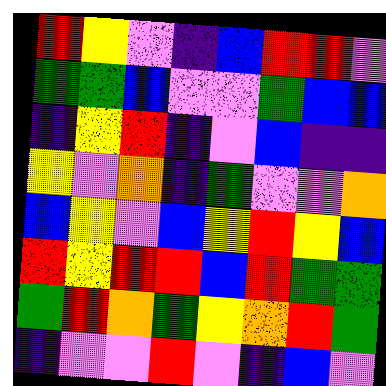[["red", "yellow", "violet", "indigo", "blue", "red", "red", "violet"], ["green", "green", "blue", "violet", "violet", "green", "blue", "blue"], ["indigo", "yellow", "red", "indigo", "violet", "blue", "indigo", "indigo"], ["yellow", "violet", "orange", "indigo", "green", "violet", "violet", "orange"], ["blue", "yellow", "violet", "blue", "yellow", "red", "yellow", "blue"], ["red", "yellow", "red", "red", "blue", "red", "green", "green"], ["green", "red", "orange", "green", "yellow", "orange", "red", "green"], ["indigo", "violet", "violet", "red", "violet", "indigo", "blue", "violet"]]